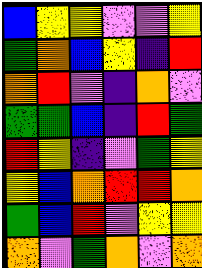[["blue", "yellow", "yellow", "violet", "violet", "yellow"], ["green", "orange", "blue", "yellow", "indigo", "red"], ["orange", "red", "violet", "indigo", "orange", "violet"], ["green", "green", "blue", "indigo", "red", "green"], ["red", "yellow", "indigo", "violet", "green", "yellow"], ["yellow", "blue", "orange", "red", "red", "orange"], ["green", "blue", "red", "violet", "yellow", "yellow"], ["orange", "violet", "green", "orange", "violet", "orange"]]